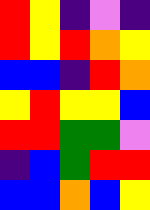[["red", "yellow", "indigo", "violet", "indigo"], ["red", "yellow", "red", "orange", "yellow"], ["blue", "blue", "indigo", "red", "orange"], ["yellow", "red", "yellow", "yellow", "blue"], ["red", "red", "green", "green", "violet"], ["indigo", "blue", "green", "red", "red"], ["blue", "blue", "orange", "blue", "yellow"]]